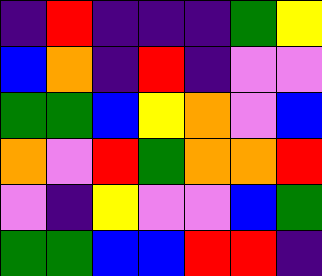[["indigo", "red", "indigo", "indigo", "indigo", "green", "yellow"], ["blue", "orange", "indigo", "red", "indigo", "violet", "violet"], ["green", "green", "blue", "yellow", "orange", "violet", "blue"], ["orange", "violet", "red", "green", "orange", "orange", "red"], ["violet", "indigo", "yellow", "violet", "violet", "blue", "green"], ["green", "green", "blue", "blue", "red", "red", "indigo"]]